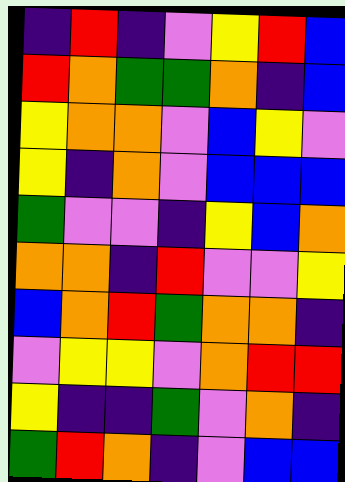[["indigo", "red", "indigo", "violet", "yellow", "red", "blue"], ["red", "orange", "green", "green", "orange", "indigo", "blue"], ["yellow", "orange", "orange", "violet", "blue", "yellow", "violet"], ["yellow", "indigo", "orange", "violet", "blue", "blue", "blue"], ["green", "violet", "violet", "indigo", "yellow", "blue", "orange"], ["orange", "orange", "indigo", "red", "violet", "violet", "yellow"], ["blue", "orange", "red", "green", "orange", "orange", "indigo"], ["violet", "yellow", "yellow", "violet", "orange", "red", "red"], ["yellow", "indigo", "indigo", "green", "violet", "orange", "indigo"], ["green", "red", "orange", "indigo", "violet", "blue", "blue"]]